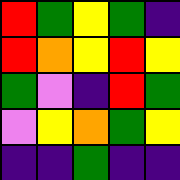[["red", "green", "yellow", "green", "indigo"], ["red", "orange", "yellow", "red", "yellow"], ["green", "violet", "indigo", "red", "green"], ["violet", "yellow", "orange", "green", "yellow"], ["indigo", "indigo", "green", "indigo", "indigo"]]